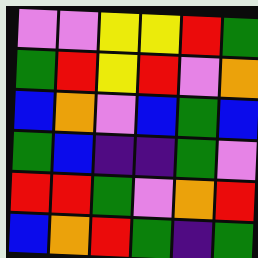[["violet", "violet", "yellow", "yellow", "red", "green"], ["green", "red", "yellow", "red", "violet", "orange"], ["blue", "orange", "violet", "blue", "green", "blue"], ["green", "blue", "indigo", "indigo", "green", "violet"], ["red", "red", "green", "violet", "orange", "red"], ["blue", "orange", "red", "green", "indigo", "green"]]